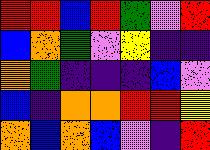[["red", "red", "blue", "red", "green", "violet", "red"], ["blue", "orange", "green", "violet", "yellow", "indigo", "indigo"], ["orange", "green", "indigo", "indigo", "indigo", "blue", "violet"], ["blue", "indigo", "orange", "orange", "red", "red", "yellow"], ["orange", "blue", "orange", "blue", "violet", "indigo", "red"]]